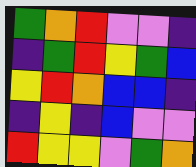[["green", "orange", "red", "violet", "violet", "indigo"], ["indigo", "green", "red", "yellow", "green", "blue"], ["yellow", "red", "orange", "blue", "blue", "indigo"], ["indigo", "yellow", "indigo", "blue", "violet", "violet"], ["red", "yellow", "yellow", "violet", "green", "orange"]]